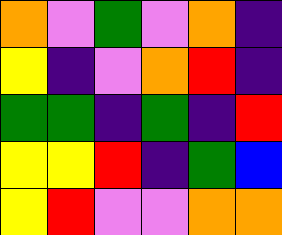[["orange", "violet", "green", "violet", "orange", "indigo"], ["yellow", "indigo", "violet", "orange", "red", "indigo"], ["green", "green", "indigo", "green", "indigo", "red"], ["yellow", "yellow", "red", "indigo", "green", "blue"], ["yellow", "red", "violet", "violet", "orange", "orange"]]